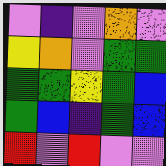[["violet", "indigo", "violet", "orange", "violet"], ["yellow", "orange", "violet", "green", "green"], ["green", "green", "yellow", "green", "blue"], ["green", "blue", "indigo", "green", "blue"], ["red", "violet", "red", "violet", "violet"]]